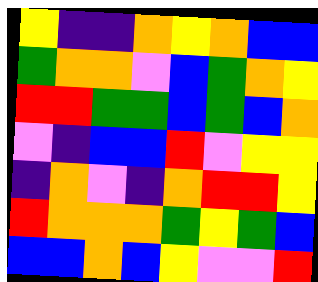[["yellow", "indigo", "indigo", "orange", "yellow", "orange", "blue", "blue"], ["green", "orange", "orange", "violet", "blue", "green", "orange", "yellow"], ["red", "red", "green", "green", "blue", "green", "blue", "orange"], ["violet", "indigo", "blue", "blue", "red", "violet", "yellow", "yellow"], ["indigo", "orange", "violet", "indigo", "orange", "red", "red", "yellow"], ["red", "orange", "orange", "orange", "green", "yellow", "green", "blue"], ["blue", "blue", "orange", "blue", "yellow", "violet", "violet", "red"]]